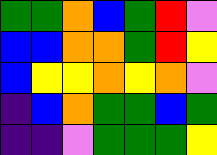[["green", "green", "orange", "blue", "green", "red", "violet"], ["blue", "blue", "orange", "orange", "green", "red", "yellow"], ["blue", "yellow", "yellow", "orange", "yellow", "orange", "violet"], ["indigo", "blue", "orange", "green", "green", "blue", "green"], ["indigo", "indigo", "violet", "green", "green", "green", "yellow"]]